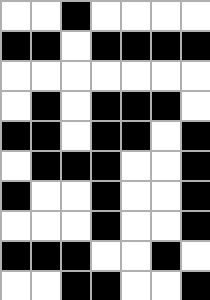[["white", "white", "black", "white", "white", "white", "white"], ["black", "black", "white", "black", "black", "black", "black"], ["white", "white", "white", "white", "white", "white", "white"], ["white", "black", "white", "black", "black", "black", "white"], ["black", "black", "white", "black", "black", "white", "black"], ["white", "black", "black", "black", "white", "white", "black"], ["black", "white", "white", "black", "white", "white", "black"], ["white", "white", "white", "black", "white", "white", "black"], ["black", "black", "black", "white", "white", "black", "white"], ["white", "white", "black", "black", "white", "white", "black"]]